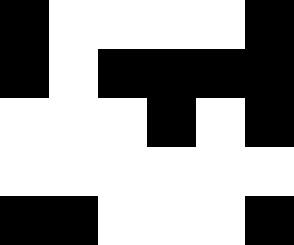[["black", "white", "white", "white", "white", "black"], ["black", "white", "black", "black", "black", "black"], ["white", "white", "white", "black", "white", "black"], ["white", "white", "white", "white", "white", "white"], ["black", "black", "white", "white", "white", "black"]]